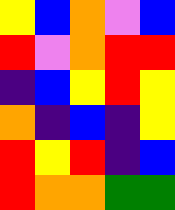[["yellow", "blue", "orange", "violet", "blue"], ["red", "violet", "orange", "red", "red"], ["indigo", "blue", "yellow", "red", "yellow"], ["orange", "indigo", "blue", "indigo", "yellow"], ["red", "yellow", "red", "indigo", "blue"], ["red", "orange", "orange", "green", "green"]]